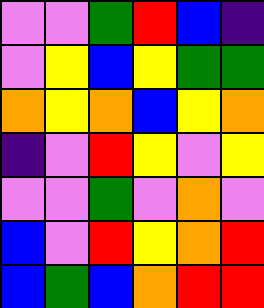[["violet", "violet", "green", "red", "blue", "indigo"], ["violet", "yellow", "blue", "yellow", "green", "green"], ["orange", "yellow", "orange", "blue", "yellow", "orange"], ["indigo", "violet", "red", "yellow", "violet", "yellow"], ["violet", "violet", "green", "violet", "orange", "violet"], ["blue", "violet", "red", "yellow", "orange", "red"], ["blue", "green", "blue", "orange", "red", "red"]]